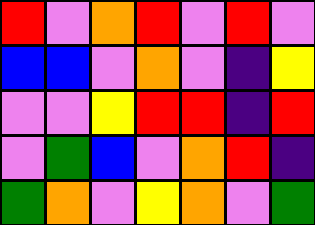[["red", "violet", "orange", "red", "violet", "red", "violet"], ["blue", "blue", "violet", "orange", "violet", "indigo", "yellow"], ["violet", "violet", "yellow", "red", "red", "indigo", "red"], ["violet", "green", "blue", "violet", "orange", "red", "indigo"], ["green", "orange", "violet", "yellow", "orange", "violet", "green"]]